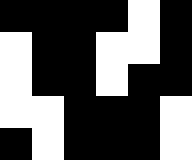[["black", "black", "black", "black", "white", "black"], ["white", "black", "black", "white", "white", "black"], ["white", "black", "black", "white", "black", "black"], ["white", "white", "black", "black", "black", "white"], ["black", "white", "black", "black", "black", "white"]]